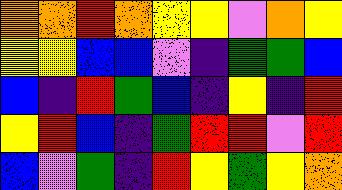[["orange", "orange", "red", "orange", "yellow", "yellow", "violet", "orange", "yellow"], ["yellow", "yellow", "blue", "blue", "violet", "indigo", "green", "green", "blue"], ["blue", "indigo", "red", "green", "blue", "indigo", "yellow", "indigo", "red"], ["yellow", "red", "blue", "indigo", "green", "red", "red", "violet", "red"], ["blue", "violet", "green", "indigo", "red", "yellow", "green", "yellow", "orange"]]